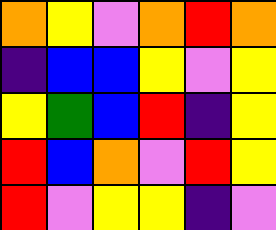[["orange", "yellow", "violet", "orange", "red", "orange"], ["indigo", "blue", "blue", "yellow", "violet", "yellow"], ["yellow", "green", "blue", "red", "indigo", "yellow"], ["red", "blue", "orange", "violet", "red", "yellow"], ["red", "violet", "yellow", "yellow", "indigo", "violet"]]